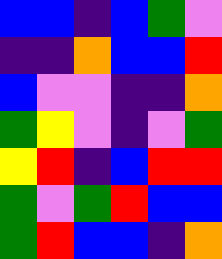[["blue", "blue", "indigo", "blue", "green", "violet"], ["indigo", "indigo", "orange", "blue", "blue", "red"], ["blue", "violet", "violet", "indigo", "indigo", "orange"], ["green", "yellow", "violet", "indigo", "violet", "green"], ["yellow", "red", "indigo", "blue", "red", "red"], ["green", "violet", "green", "red", "blue", "blue"], ["green", "red", "blue", "blue", "indigo", "orange"]]